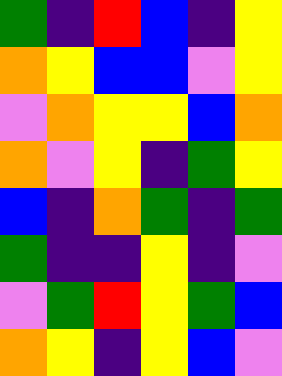[["green", "indigo", "red", "blue", "indigo", "yellow"], ["orange", "yellow", "blue", "blue", "violet", "yellow"], ["violet", "orange", "yellow", "yellow", "blue", "orange"], ["orange", "violet", "yellow", "indigo", "green", "yellow"], ["blue", "indigo", "orange", "green", "indigo", "green"], ["green", "indigo", "indigo", "yellow", "indigo", "violet"], ["violet", "green", "red", "yellow", "green", "blue"], ["orange", "yellow", "indigo", "yellow", "blue", "violet"]]